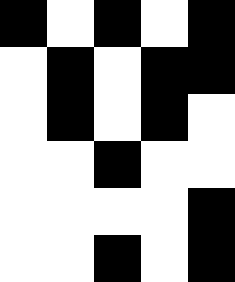[["black", "white", "black", "white", "black"], ["white", "black", "white", "black", "black"], ["white", "black", "white", "black", "white"], ["white", "white", "black", "white", "white"], ["white", "white", "white", "white", "black"], ["white", "white", "black", "white", "black"]]